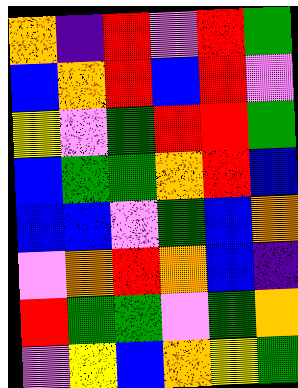[["orange", "indigo", "red", "violet", "red", "green"], ["blue", "orange", "red", "blue", "red", "violet"], ["yellow", "violet", "green", "red", "red", "green"], ["blue", "green", "green", "orange", "red", "blue"], ["blue", "blue", "violet", "green", "blue", "orange"], ["violet", "orange", "red", "orange", "blue", "indigo"], ["red", "green", "green", "violet", "green", "orange"], ["violet", "yellow", "blue", "orange", "yellow", "green"]]